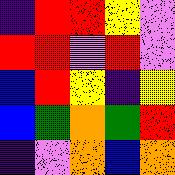[["indigo", "red", "red", "yellow", "violet"], ["red", "red", "violet", "red", "violet"], ["blue", "red", "yellow", "indigo", "yellow"], ["blue", "green", "orange", "green", "red"], ["indigo", "violet", "orange", "blue", "orange"]]